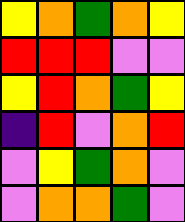[["yellow", "orange", "green", "orange", "yellow"], ["red", "red", "red", "violet", "violet"], ["yellow", "red", "orange", "green", "yellow"], ["indigo", "red", "violet", "orange", "red"], ["violet", "yellow", "green", "orange", "violet"], ["violet", "orange", "orange", "green", "violet"]]